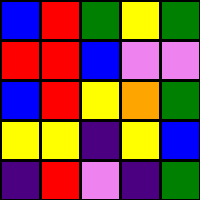[["blue", "red", "green", "yellow", "green"], ["red", "red", "blue", "violet", "violet"], ["blue", "red", "yellow", "orange", "green"], ["yellow", "yellow", "indigo", "yellow", "blue"], ["indigo", "red", "violet", "indigo", "green"]]